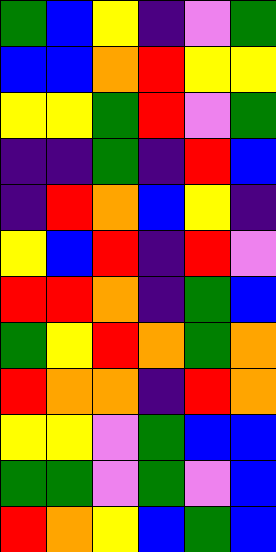[["green", "blue", "yellow", "indigo", "violet", "green"], ["blue", "blue", "orange", "red", "yellow", "yellow"], ["yellow", "yellow", "green", "red", "violet", "green"], ["indigo", "indigo", "green", "indigo", "red", "blue"], ["indigo", "red", "orange", "blue", "yellow", "indigo"], ["yellow", "blue", "red", "indigo", "red", "violet"], ["red", "red", "orange", "indigo", "green", "blue"], ["green", "yellow", "red", "orange", "green", "orange"], ["red", "orange", "orange", "indigo", "red", "orange"], ["yellow", "yellow", "violet", "green", "blue", "blue"], ["green", "green", "violet", "green", "violet", "blue"], ["red", "orange", "yellow", "blue", "green", "blue"]]